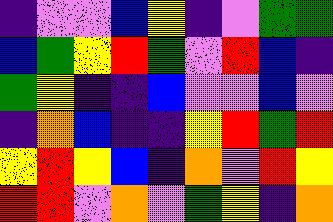[["indigo", "violet", "violet", "blue", "yellow", "indigo", "violet", "green", "green"], ["blue", "green", "yellow", "red", "green", "violet", "red", "blue", "indigo"], ["green", "yellow", "indigo", "indigo", "blue", "violet", "violet", "blue", "violet"], ["indigo", "orange", "blue", "indigo", "indigo", "yellow", "red", "green", "red"], ["yellow", "red", "yellow", "blue", "indigo", "orange", "violet", "red", "yellow"], ["red", "red", "violet", "orange", "violet", "green", "yellow", "indigo", "orange"]]